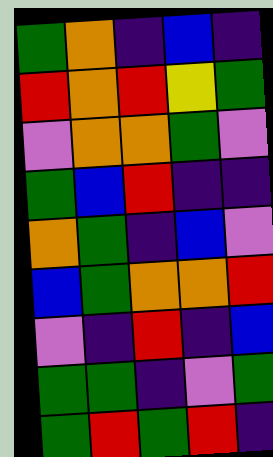[["green", "orange", "indigo", "blue", "indigo"], ["red", "orange", "red", "yellow", "green"], ["violet", "orange", "orange", "green", "violet"], ["green", "blue", "red", "indigo", "indigo"], ["orange", "green", "indigo", "blue", "violet"], ["blue", "green", "orange", "orange", "red"], ["violet", "indigo", "red", "indigo", "blue"], ["green", "green", "indigo", "violet", "green"], ["green", "red", "green", "red", "indigo"]]